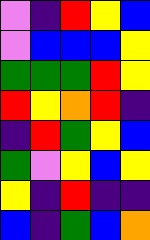[["violet", "indigo", "red", "yellow", "blue"], ["violet", "blue", "blue", "blue", "yellow"], ["green", "green", "green", "red", "yellow"], ["red", "yellow", "orange", "red", "indigo"], ["indigo", "red", "green", "yellow", "blue"], ["green", "violet", "yellow", "blue", "yellow"], ["yellow", "indigo", "red", "indigo", "indigo"], ["blue", "indigo", "green", "blue", "orange"]]